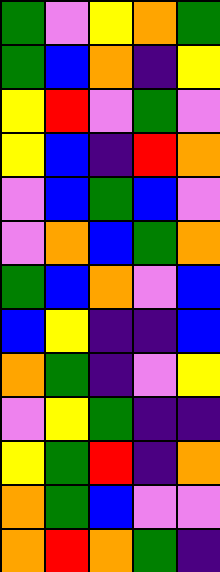[["green", "violet", "yellow", "orange", "green"], ["green", "blue", "orange", "indigo", "yellow"], ["yellow", "red", "violet", "green", "violet"], ["yellow", "blue", "indigo", "red", "orange"], ["violet", "blue", "green", "blue", "violet"], ["violet", "orange", "blue", "green", "orange"], ["green", "blue", "orange", "violet", "blue"], ["blue", "yellow", "indigo", "indigo", "blue"], ["orange", "green", "indigo", "violet", "yellow"], ["violet", "yellow", "green", "indigo", "indigo"], ["yellow", "green", "red", "indigo", "orange"], ["orange", "green", "blue", "violet", "violet"], ["orange", "red", "orange", "green", "indigo"]]